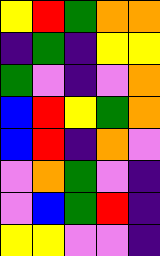[["yellow", "red", "green", "orange", "orange"], ["indigo", "green", "indigo", "yellow", "yellow"], ["green", "violet", "indigo", "violet", "orange"], ["blue", "red", "yellow", "green", "orange"], ["blue", "red", "indigo", "orange", "violet"], ["violet", "orange", "green", "violet", "indigo"], ["violet", "blue", "green", "red", "indigo"], ["yellow", "yellow", "violet", "violet", "indigo"]]